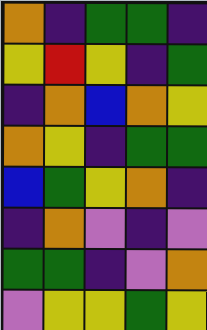[["orange", "indigo", "green", "green", "indigo"], ["yellow", "red", "yellow", "indigo", "green"], ["indigo", "orange", "blue", "orange", "yellow"], ["orange", "yellow", "indigo", "green", "green"], ["blue", "green", "yellow", "orange", "indigo"], ["indigo", "orange", "violet", "indigo", "violet"], ["green", "green", "indigo", "violet", "orange"], ["violet", "yellow", "yellow", "green", "yellow"]]